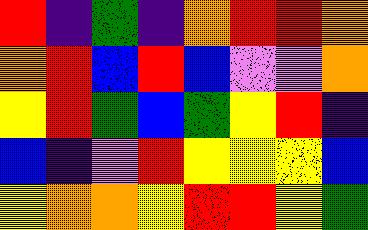[["red", "indigo", "green", "indigo", "orange", "red", "red", "orange"], ["orange", "red", "blue", "red", "blue", "violet", "violet", "orange"], ["yellow", "red", "green", "blue", "green", "yellow", "red", "indigo"], ["blue", "indigo", "violet", "red", "yellow", "yellow", "yellow", "blue"], ["yellow", "orange", "orange", "yellow", "red", "red", "yellow", "green"]]